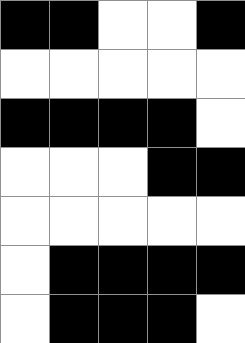[["black", "black", "white", "white", "black"], ["white", "white", "white", "white", "white"], ["black", "black", "black", "black", "white"], ["white", "white", "white", "black", "black"], ["white", "white", "white", "white", "white"], ["white", "black", "black", "black", "black"], ["white", "black", "black", "black", "white"]]